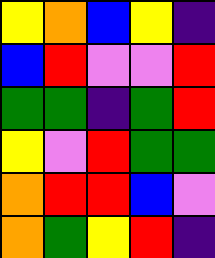[["yellow", "orange", "blue", "yellow", "indigo"], ["blue", "red", "violet", "violet", "red"], ["green", "green", "indigo", "green", "red"], ["yellow", "violet", "red", "green", "green"], ["orange", "red", "red", "blue", "violet"], ["orange", "green", "yellow", "red", "indigo"]]